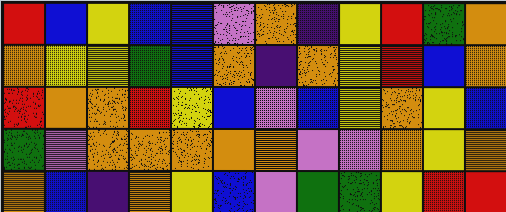[["red", "blue", "yellow", "blue", "blue", "violet", "orange", "indigo", "yellow", "red", "green", "orange"], ["orange", "yellow", "yellow", "green", "blue", "orange", "indigo", "orange", "yellow", "red", "blue", "orange"], ["red", "orange", "orange", "red", "yellow", "blue", "violet", "blue", "yellow", "orange", "yellow", "blue"], ["green", "violet", "orange", "orange", "orange", "orange", "orange", "violet", "violet", "orange", "yellow", "orange"], ["orange", "blue", "indigo", "orange", "yellow", "blue", "violet", "green", "green", "yellow", "red", "red"]]